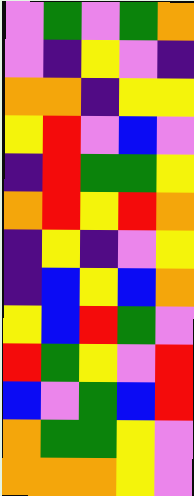[["violet", "green", "violet", "green", "orange"], ["violet", "indigo", "yellow", "violet", "indigo"], ["orange", "orange", "indigo", "yellow", "yellow"], ["yellow", "red", "violet", "blue", "violet"], ["indigo", "red", "green", "green", "yellow"], ["orange", "red", "yellow", "red", "orange"], ["indigo", "yellow", "indigo", "violet", "yellow"], ["indigo", "blue", "yellow", "blue", "orange"], ["yellow", "blue", "red", "green", "violet"], ["red", "green", "yellow", "violet", "red"], ["blue", "violet", "green", "blue", "red"], ["orange", "green", "green", "yellow", "violet"], ["orange", "orange", "orange", "yellow", "violet"]]